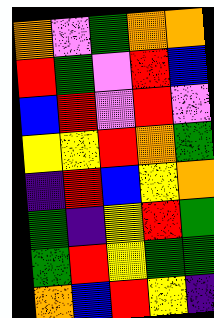[["orange", "violet", "green", "orange", "orange"], ["red", "green", "violet", "red", "blue"], ["blue", "red", "violet", "red", "violet"], ["yellow", "yellow", "red", "orange", "green"], ["indigo", "red", "blue", "yellow", "orange"], ["green", "indigo", "yellow", "red", "green"], ["green", "red", "yellow", "green", "green"], ["orange", "blue", "red", "yellow", "indigo"]]